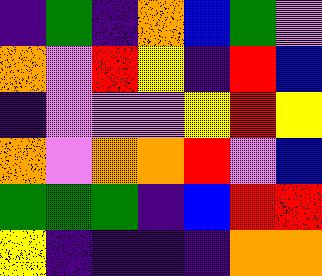[["indigo", "green", "indigo", "orange", "blue", "green", "violet"], ["orange", "violet", "red", "yellow", "indigo", "red", "blue"], ["indigo", "violet", "violet", "violet", "yellow", "red", "yellow"], ["orange", "violet", "orange", "orange", "red", "violet", "blue"], ["green", "green", "green", "indigo", "blue", "red", "red"], ["yellow", "indigo", "indigo", "indigo", "indigo", "orange", "orange"]]